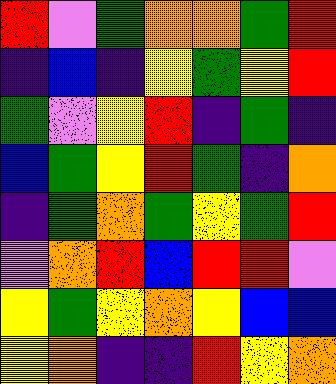[["red", "violet", "green", "orange", "orange", "green", "red"], ["indigo", "blue", "indigo", "yellow", "green", "yellow", "red"], ["green", "violet", "yellow", "red", "indigo", "green", "indigo"], ["blue", "green", "yellow", "red", "green", "indigo", "orange"], ["indigo", "green", "orange", "green", "yellow", "green", "red"], ["violet", "orange", "red", "blue", "red", "red", "violet"], ["yellow", "green", "yellow", "orange", "yellow", "blue", "blue"], ["yellow", "orange", "indigo", "indigo", "red", "yellow", "orange"]]